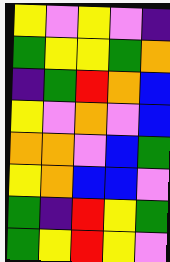[["yellow", "violet", "yellow", "violet", "indigo"], ["green", "yellow", "yellow", "green", "orange"], ["indigo", "green", "red", "orange", "blue"], ["yellow", "violet", "orange", "violet", "blue"], ["orange", "orange", "violet", "blue", "green"], ["yellow", "orange", "blue", "blue", "violet"], ["green", "indigo", "red", "yellow", "green"], ["green", "yellow", "red", "yellow", "violet"]]